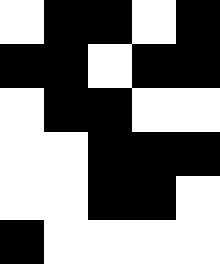[["white", "black", "black", "white", "black"], ["black", "black", "white", "black", "black"], ["white", "black", "black", "white", "white"], ["white", "white", "black", "black", "black"], ["white", "white", "black", "black", "white"], ["black", "white", "white", "white", "white"]]